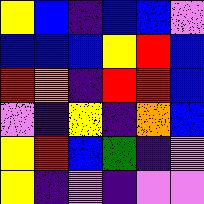[["yellow", "blue", "indigo", "blue", "blue", "violet"], ["blue", "blue", "blue", "yellow", "red", "blue"], ["red", "orange", "indigo", "red", "red", "blue"], ["violet", "indigo", "yellow", "indigo", "orange", "blue"], ["yellow", "red", "blue", "green", "indigo", "violet"], ["yellow", "indigo", "violet", "indigo", "violet", "violet"]]